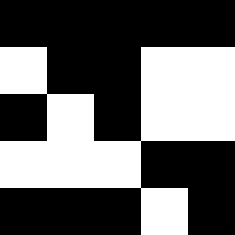[["black", "black", "black", "black", "black"], ["white", "black", "black", "white", "white"], ["black", "white", "black", "white", "white"], ["white", "white", "white", "black", "black"], ["black", "black", "black", "white", "black"]]